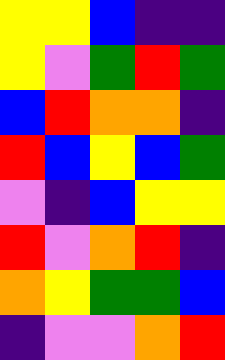[["yellow", "yellow", "blue", "indigo", "indigo"], ["yellow", "violet", "green", "red", "green"], ["blue", "red", "orange", "orange", "indigo"], ["red", "blue", "yellow", "blue", "green"], ["violet", "indigo", "blue", "yellow", "yellow"], ["red", "violet", "orange", "red", "indigo"], ["orange", "yellow", "green", "green", "blue"], ["indigo", "violet", "violet", "orange", "red"]]